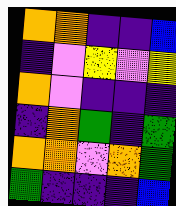[["orange", "orange", "indigo", "indigo", "blue"], ["indigo", "violet", "yellow", "violet", "yellow"], ["orange", "violet", "indigo", "indigo", "indigo"], ["indigo", "orange", "green", "indigo", "green"], ["orange", "orange", "violet", "orange", "green"], ["green", "indigo", "indigo", "indigo", "blue"]]